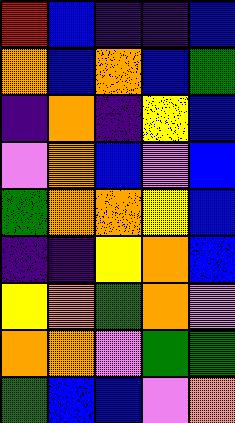[["red", "blue", "indigo", "indigo", "blue"], ["orange", "blue", "orange", "blue", "green"], ["indigo", "orange", "indigo", "yellow", "blue"], ["violet", "orange", "blue", "violet", "blue"], ["green", "orange", "orange", "yellow", "blue"], ["indigo", "indigo", "yellow", "orange", "blue"], ["yellow", "orange", "green", "orange", "violet"], ["orange", "orange", "violet", "green", "green"], ["green", "blue", "blue", "violet", "orange"]]